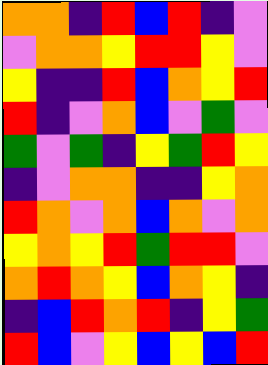[["orange", "orange", "indigo", "red", "blue", "red", "indigo", "violet"], ["violet", "orange", "orange", "yellow", "red", "red", "yellow", "violet"], ["yellow", "indigo", "indigo", "red", "blue", "orange", "yellow", "red"], ["red", "indigo", "violet", "orange", "blue", "violet", "green", "violet"], ["green", "violet", "green", "indigo", "yellow", "green", "red", "yellow"], ["indigo", "violet", "orange", "orange", "indigo", "indigo", "yellow", "orange"], ["red", "orange", "violet", "orange", "blue", "orange", "violet", "orange"], ["yellow", "orange", "yellow", "red", "green", "red", "red", "violet"], ["orange", "red", "orange", "yellow", "blue", "orange", "yellow", "indigo"], ["indigo", "blue", "red", "orange", "red", "indigo", "yellow", "green"], ["red", "blue", "violet", "yellow", "blue", "yellow", "blue", "red"]]